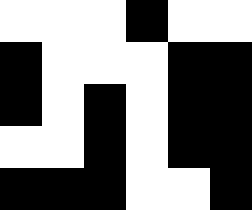[["white", "white", "white", "black", "white", "white"], ["black", "white", "white", "white", "black", "black"], ["black", "white", "black", "white", "black", "black"], ["white", "white", "black", "white", "black", "black"], ["black", "black", "black", "white", "white", "black"]]